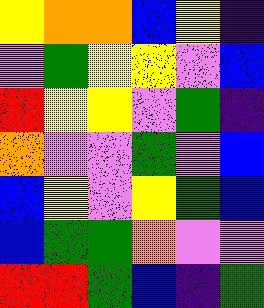[["yellow", "orange", "orange", "blue", "yellow", "indigo"], ["violet", "green", "yellow", "yellow", "violet", "blue"], ["red", "yellow", "yellow", "violet", "green", "indigo"], ["orange", "violet", "violet", "green", "violet", "blue"], ["blue", "yellow", "violet", "yellow", "green", "blue"], ["blue", "green", "green", "orange", "violet", "violet"], ["red", "red", "green", "blue", "indigo", "green"]]